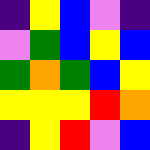[["indigo", "yellow", "blue", "violet", "indigo"], ["violet", "green", "blue", "yellow", "blue"], ["green", "orange", "green", "blue", "yellow"], ["yellow", "yellow", "yellow", "red", "orange"], ["indigo", "yellow", "red", "violet", "blue"]]